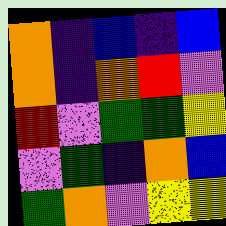[["orange", "indigo", "blue", "indigo", "blue"], ["orange", "indigo", "orange", "red", "violet"], ["red", "violet", "green", "green", "yellow"], ["violet", "green", "indigo", "orange", "blue"], ["green", "orange", "violet", "yellow", "yellow"]]